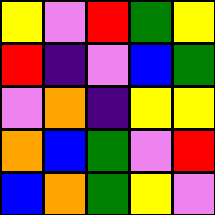[["yellow", "violet", "red", "green", "yellow"], ["red", "indigo", "violet", "blue", "green"], ["violet", "orange", "indigo", "yellow", "yellow"], ["orange", "blue", "green", "violet", "red"], ["blue", "orange", "green", "yellow", "violet"]]